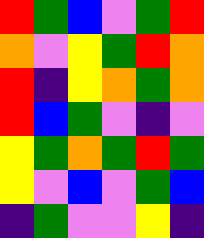[["red", "green", "blue", "violet", "green", "red"], ["orange", "violet", "yellow", "green", "red", "orange"], ["red", "indigo", "yellow", "orange", "green", "orange"], ["red", "blue", "green", "violet", "indigo", "violet"], ["yellow", "green", "orange", "green", "red", "green"], ["yellow", "violet", "blue", "violet", "green", "blue"], ["indigo", "green", "violet", "violet", "yellow", "indigo"]]